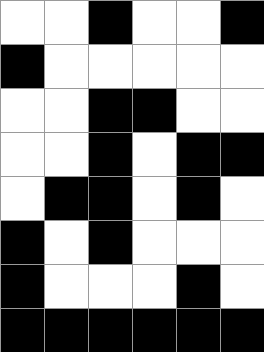[["white", "white", "black", "white", "white", "black"], ["black", "white", "white", "white", "white", "white"], ["white", "white", "black", "black", "white", "white"], ["white", "white", "black", "white", "black", "black"], ["white", "black", "black", "white", "black", "white"], ["black", "white", "black", "white", "white", "white"], ["black", "white", "white", "white", "black", "white"], ["black", "black", "black", "black", "black", "black"]]